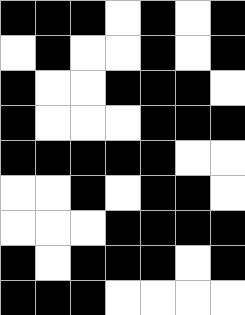[["black", "black", "black", "white", "black", "white", "black"], ["white", "black", "white", "white", "black", "white", "black"], ["black", "white", "white", "black", "black", "black", "white"], ["black", "white", "white", "white", "black", "black", "black"], ["black", "black", "black", "black", "black", "white", "white"], ["white", "white", "black", "white", "black", "black", "white"], ["white", "white", "white", "black", "black", "black", "black"], ["black", "white", "black", "black", "black", "white", "black"], ["black", "black", "black", "white", "white", "white", "white"]]